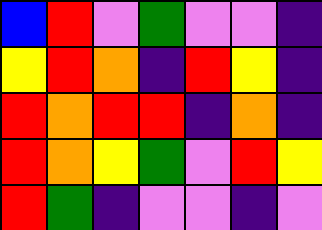[["blue", "red", "violet", "green", "violet", "violet", "indigo"], ["yellow", "red", "orange", "indigo", "red", "yellow", "indigo"], ["red", "orange", "red", "red", "indigo", "orange", "indigo"], ["red", "orange", "yellow", "green", "violet", "red", "yellow"], ["red", "green", "indigo", "violet", "violet", "indigo", "violet"]]